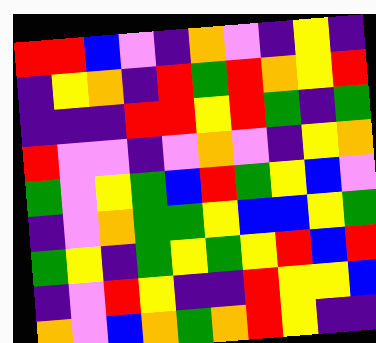[["red", "red", "blue", "violet", "indigo", "orange", "violet", "indigo", "yellow", "indigo"], ["indigo", "yellow", "orange", "indigo", "red", "green", "red", "orange", "yellow", "red"], ["indigo", "indigo", "indigo", "red", "red", "yellow", "red", "green", "indigo", "green"], ["red", "violet", "violet", "indigo", "violet", "orange", "violet", "indigo", "yellow", "orange"], ["green", "violet", "yellow", "green", "blue", "red", "green", "yellow", "blue", "violet"], ["indigo", "violet", "orange", "green", "green", "yellow", "blue", "blue", "yellow", "green"], ["green", "yellow", "indigo", "green", "yellow", "green", "yellow", "red", "blue", "red"], ["indigo", "violet", "red", "yellow", "indigo", "indigo", "red", "yellow", "yellow", "blue"], ["orange", "violet", "blue", "orange", "green", "orange", "red", "yellow", "indigo", "indigo"]]